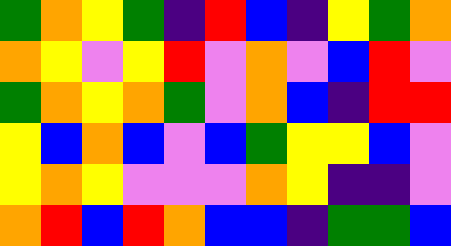[["green", "orange", "yellow", "green", "indigo", "red", "blue", "indigo", "yellow", "green", "orange"], ["orange", "yellow", "violet", "yellow", "red", "violet", "orange", "violet", "blue", "red", "violet"], ["green", "orange", "yellow", "orange", "green", "violet", "orange", "blue", "indigo", "red", "red"], ["yellow", "blue", "orange", "blue", "violet", "blue", "green", "yellow", "yellow", "blue", "violet"], ["yellow", "orange", "yellow", "violet", "violet", "violet", "orange", "yellow", "indigo", "indigo", "violet"], ["orange", "red", "blue", "red", "orange", "blue", "blue", "indigo", "green", "green", "blue"]]